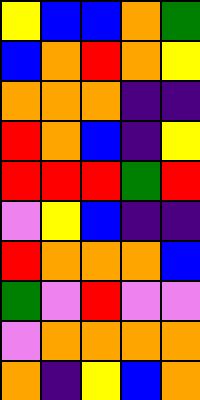[["yellow", "blue", "blue", "orange", "green"], ["blue", "orange", "red", "orange", "yellow"], ["orange", "orange", "orange", "indigo", "indigo"], ["red", "orange", "blue", "indigo", "yellow"], ["red", "red", "red", "green", "red"], ["violet", "yellow", "blue", "indigo", "indigo"], ["red", "orange", "orange", "orange", "blue"], ["green", "violet", "red", "violet", "violet"], ["violet", "orange", "orange", "orange", "orange"], ["orange", "indigo", "yellow", "blue", "orange"]]